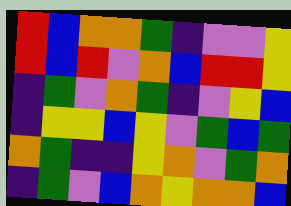[["red", "blue", "orange", "orange", "green", "indigo", "violet", "violet", "yellow"], ["red", "blue", "red", "violet", "orange", "blue", "red", "red", "yellow"], ["indigo", "green", "violet", "orange", "green", "indigo", "violet", "yellow", "blue"], ["indigo", "yellow", "yellow", "blue", "yellow", "violet", "green", "blue", "green"], ["orange", "green", "indigo", "indigo", "yellow", "orange", "violet", "green", "orange"], ["indigo", "green", "violet", "blue", "orange", "yellow", "orange", "orange", "blue"]]